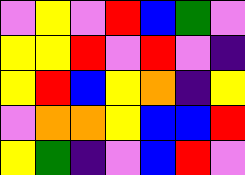[["violet", "yellow", "violet", "red", "blue", "green", "violet"], ["yellow", "yellow", "red", "violet", "red", "violet", "indigo"], ["yellow", "red", "blue", "yellow", "orange", "indigo", "yellow"], ["violet", "orange", "orange", "yellow", "blue", "blue", "red"], ["yellow", "green", "indigo", "violet", "blue", "red", "violet"]]